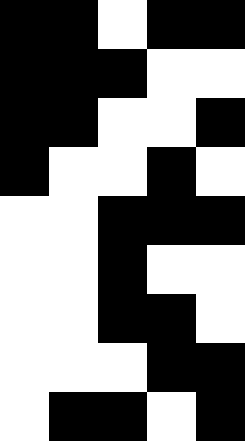[["black", "black", "white", "black", "black"], ["black", "black", "black", "white", "white"], ["black", "black", "white", "white", "black"], ["black", "white", "white", "black", "white"], ["white", "white", "black", "black", "black"], ["white", "white", "black", "white", "white"], ["white", "white", "black", "black", "white"], ["white", "white", "white", "black", "black"], ["white", "black", "black", "white", "black"]]